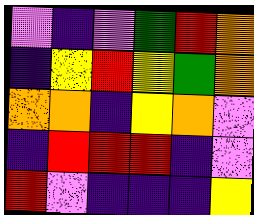[["violet", "indigo", "violet", "green", "red", "orange"], ["indigo", "yellow", "red", "yellow", "green", "orange"], ["orange", "orange", "indigo", "yellow", "orange", "violet"], ["indigo", "red", "red", "red", "indigo", "violet"], ["red", "violet", "indigo", "indigo", "indigo", "yellow"]]